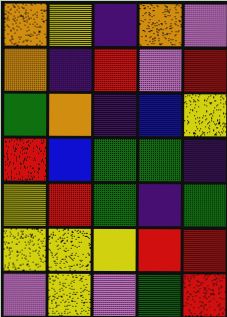[["orange", "yellow", "indigo", "orange", "violet"], ["orange", "indigo", "red", "violet", "red"], ["green", "orange", "indigo", "blue", "yellow"], ["red", "blue", "green", "green", "indigo"], ["yellow", "red", "green", "indigo", "green"], ["yellow", "yellow", "yellow", "red", "red"], ["violet", "yellow", "violet", "green", "red"]]